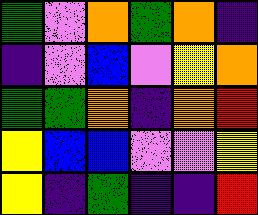[["green", "violet", "orange", "green", "orange", "indigo"], ["indigo", "violet", "blue", "violet", "yellow", "orange"], ["green", "green", "orange", "indigo", "orange", "red"], ["yellow", "blue", "blue", "violet", "violet", "yellow"], ["yellow", "indigo", "green", "indigo", "indigo", "red"]]